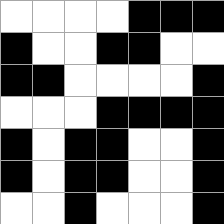[["white", "white", "white", "white", "black", "black", "black"], ["black", "white", "white", "black", "black", "white", "white"], ["black", "black", "white", "white", "white", "white", "black"], ["white", "white", "white", "black", "black", "black", "black"], ["black", "white", "black", "black", "white", "white", "black"], ["black", "white", "black", "black", "white", "white", "black"], ["white", "white", "black", "white", "white", "white", "black"]]